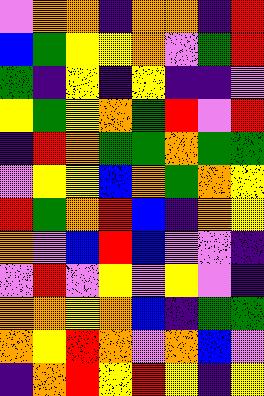[["violet", "orange", "orange", "indigo", "orange", "orange", "indigo", "red"], ["blue", "green", "yellow", "yellow", "orange", "violet", "green", "red"], ["green", "indigo", "yellow", "indigo", "yellow", "indigo", "indigo", "violet"], ["yellow", "green", "yellow", "orange", "green", "red", "violet", "red"], ["indigo", "red", "orange", "green", "green", "orange", "green", "green"], ["violet", "yellow", "yellow", "blue", "orange", "green", "orange", "yellow"], ["red", "green", "orange", "red", "blue", "indigo", "orange", "yellow"], ["orange", "violet", "blue", "red", "blue", "violet", "violet", "indigo"], ["violet", "red", "violet", "yellow", "violet", "yellow", "violet", "indigo"], ["orange", "orange", "yellow", "orange", "blue", "indigo", "green", "green"], ["orange", "yellow", "red", "orange", "violet", "orange", "blue", "violet"], ["indigo", "orange", "red", "yellow", "red", "yellow", "indigo", "yellow"]]